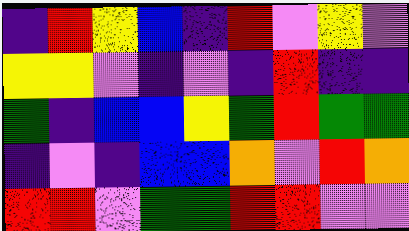[["indigo", "red", "yellow", "blue", "indigo", "red", "violet", "yellow", "violet"], ["yellow", "yellow", "violet", "indigo", "violet", "indigo", "red", "indigo", "indigo"], ["green", "indigo", "blue", "blue", "yellow", "green", "red", "green", "green"], ["indigo", "violet", "indigo", "blue", "blue", "orange", "violet", "red", "orange"], ["red", "red", "violet", "green", "green", "red", "red", "violet", "violet"]]